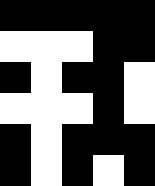[["black", "black", "black", "black", "black"], ["white", "white", "white", "black", "black"], ["black", "white", "black", "black", "white"], ["white", "white", "white", "black", "white"], ["black", "white", "black", "black", "black"], ["black", "white", "black", "white", "black"]]